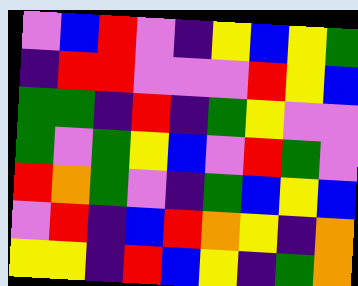[["violet", "blue", "red", "violet", "indigo", "yellow", "blue", "yellow", "green"], ["indigo", "red", "red", "violet", "violet", "violet", "red", "yellow", "blue"], ["green", "green", "indigo", "red", "indigo", "green", "yellow", "violet", "violet"], ["green", "violet", "green", "yellow", "blue", "violet", "red", "green", "violet"], ["red", "orange", "green", "violet", "indigo", "green", "blue", "yellow", "blue"], ["violet", "red", "indigo", "blue", "red", "orange", "yellow", "indigo", "orange"], ["yellow", "yellow", "indigo", "red", "blue", "yellow", "indigo", "green", "orange"]]